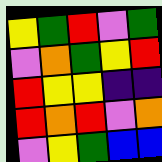[["yellow", "green", "red", "violet", "green"], ["violet", "orange", "green", "yellow", "red"], ["red", "yellow", "yellow", "indigo", "indigo"], ["red", "orange", "red", "violet", "orange"], ["violet", "yellow", "green", "blue", "blue"]]